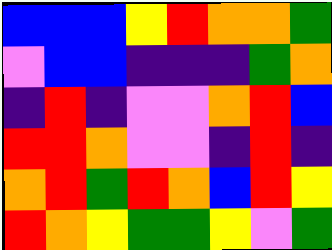[["blue", "blue", "blue", "yellow", "red", "orange", "orange", "green"], ["violet", "blue", "blue", "indigo", "indigo", "indigo", "green", "orange"], ["indigo", "red", "indigo", "violet", "violet", "orange", "red", "blue"], ["red", "red", "orange", "violet", "violet", "indigo", "red", "indigo"], ["orange", "red", "green", "red", "orange", "blue", "red", "yellow"], ["red", "orange", "yellow", "green", "green", "yellow", "violet", "green"]]